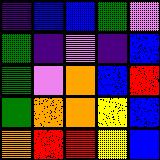[["indigo", "blue", "blue", "green", "violet"], ["green", "indigo", "violet", "indigo", "blue"], ["green", "violet", "orange", "blue", "red"], ["green", "orange", "orange", "yellow", "blue"], ["orange", "red", "red", "yellow", "blue"]]